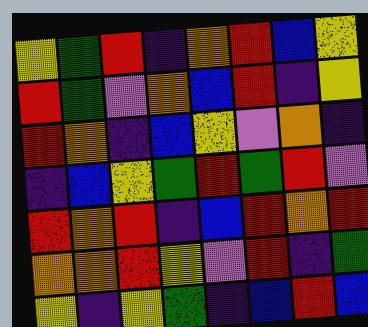[["yellow", "green", "red", "indigo", "orange", "red", "blue", "yellow"], ["red", "green", "violet", "orange", "blue", "red", "indigo", "yellow"], ["red", "orange", "indigo", "blue", "yellow", "violet", "orange", "indigo"], ["indigo", "blue", "yellow", "green", "red", "green", "red", "violet"], ["red", "orange", "red", "indigo", "blue", "red", "orange", "red"], ["orange", "orange", "red", "yellow", "violet", "red", "indigo", "green"], ["yellow", "indigo", "yellow", "green", "indigo", "blue", "red", "blue"]]